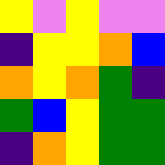[["yellow", "violet", "yellow", "violet", "violet"], ["indigo", "yellow", "yellow", "orange", "blue"], ["orange", "yellow", "orange", "green", "indigo"], ["green", "blue", "yellow", "green", "green"], ["indigo", "orange", "yellow", "green", "green"]]